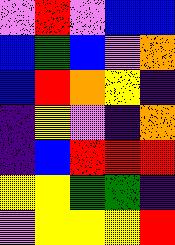[["violet", "red", "violet", "blue", "blue"], ["blue", "green", "blue", "violet", "orange"], ["blue", "red", "orange", "yellow", "indigo"], ["indigo", "yellow", "violet", "indigo", "orange"], ["indigo", "blue", "red", "red", "red"], ["yellow", "yellow", "green", "green", "indigo"], ["violet", "yellow", "yellow", "yellow", "red"]]